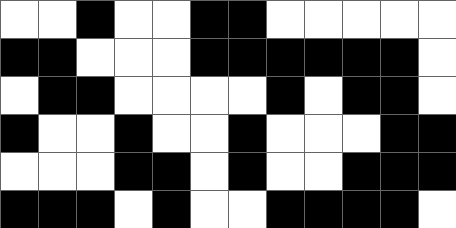[["white", "white", "black", "white", "white", "black", "black", "white", "white", "white", "white", "white"], ["black", "black", "white", "white", "white", "black", "black", "black", "black", "black", "black", "white"], ["white", "black", "black", "white", "white", "white", "white", "black", "white", "black", "black", "white"], ["black", "white", "white", "black", "white", "white", "black", "white", "white", "white", "black", "black"], ["white", "white", "white", "black", "black", "white", "black", "white", "white", "black", "black", "black"], ["black", "black", "black", "white", "black", "white", "white", "black", "black", "black", "black", "white"]]